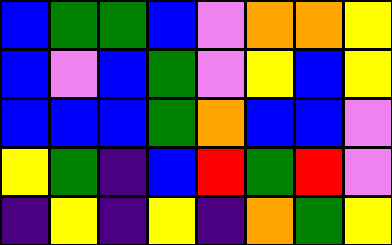[["blue", "green", "green", "blue", "violet", "orange", "orange", "yellow"], ["blue", "violet", "blue", "green", "violet", "yellow", "blue", "yellow"], ["blue", "blue", "blue", "green", "orange", "blue", "blue", "violet"], ["yellow", "green", "indigo", "blue", "red", "green", "red", "violet"], ["indigo", "yellow", "indigo", "yellow", "indigo", "orange", "green", "yellow"]]